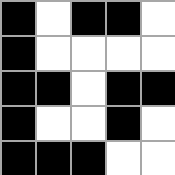[["black", "white", "black", "black", "white"], ["black", "white", "white", "white", "white"], ["black", "black", "white", "black", "black"], ["black", "white", "white", "black", "white"], ["black", "black", "black", "white", "white"]]